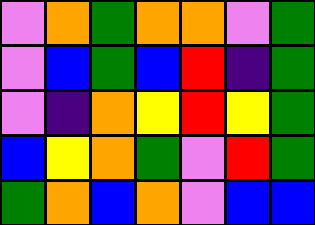[["violet", "orange", "green", "orange", "orange", "violet", "green"], ["violet", "blue", "green", "blue", "red", "indigo", "green"], ["violet", "indigo", "orange", "yellow", "red", "yellow", "green"], ["blue", "yellow", "orange", "green", "violet", "red", "green"], ["green", "orange", "blue", "orange", "violet", "blue", "blue"]]